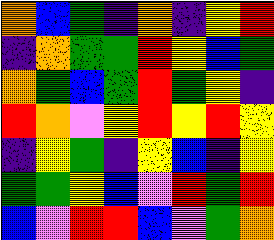[["orange", "blue", "green", "indigo", "orange", "indigo", "yellow", "red"], ["indigo", "orange", "green", "green", "red", "yellow", "blue", "green"], ["orange", "green", "blue", "green", "red", "green", "yellow", "indigo"], ["red", "orange", "violet", "yellow", "red", "yellow", "red", "yellow"], ["indigo", "yellow", "green", "indigo", "yellow", "blue", "indigo", "yellow"], ["green", "green", "yellow", "blue", "violet", "red", "green", "red"], ["blue", "violet", "red", "red", "blue", "violet", "green", "orange"]]